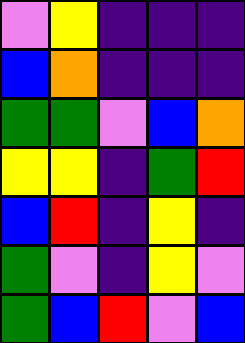[["violet", "yellow", "indigo", "indigo", "indigo"], ["blue", "orange", "indigo", "indigo", "indigo"], ["green", "green", "violet", "blue", "orange"], ["yellow", "yellow", "indigo", "green", "red"], ["blue", "red", "indigo", "yellow", "indigo"], ["green", "violet", "indigo", "yellow", "violet"], ["green", "blue", "red", "violet", "blue"]]